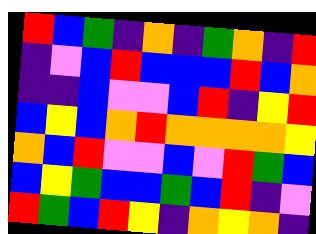[["red", "blue", "green", "indigo", "orange", "indigo", "green", "orange", "indigo", "red"], ["indigo", "violet", "blue", "red", "blue", "blue", "blue", "red", "blue", "orange"], ["indigo", "indigo", "blue", "violet", "violet", "blue", "red", "indigo", "yellow", "red"], ["blue", "yellow", "blue", "orange", "red", "orange", "orange", "orange", "orange", "yellow"], ["orange", "blue", "red", "violet", "violet", "blue", "violet", "red", "green", "blue"], ["blue", "yellow", "green", "blue", "blue", "green", "blue", "red", "indigo", "violet"], ["red", "green", "blue", "red", "yellow", "indigo", "orange", "yellow", "orange", "indigo"]]